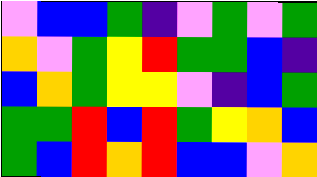[["violet", "blue", "blue", "green", "indigo", "violet", "green", "violet", "green"], ["orange", "violet", "green", "yellow", "red", "green", "green", "blue", "indigo"], ["blue", "orange", "green", "yellow", "yellow", "violet", "indigo", "blue", "green"], ["green", "green", "red", "blue", "red", "green", "yellow", "orange", "blue"], ["green", "blue", "red", "orange", "red", "blue", "blue", "violet", "orange"]]